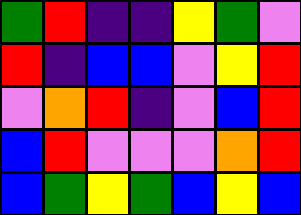[["green", "red", "indigo", "indigo", "yellow", "green", "violet"], ["red", "indigo", "blue", "blue", "violet", "yellow", "red"], ["violet", "orange", "red", "indigo", "violet", "blue", "red"], ["blue", "red", "violet", "violet", "violet", "orange", "red"], ["blue", "green", "yellow", "green", "blue", "yellow", "blue"]]